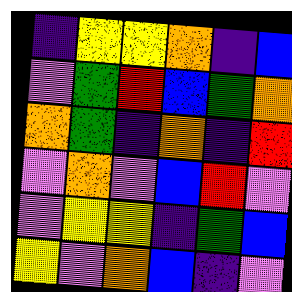[["indigo", "yellow", "yellow", "orange", "indigo", "blue"], ["violet", "green", "red", "blue", "green", "orange"], ["orange", "green", "indigo", "orange", "indigo", "red"], ["violet", "orange", "violet", "blue", "red", "violet"], ["violet", "yellow", "yellow", "indigo", "green", "blue"], ["yellow", "violet", "orange", "blue", "indigo", "violet"]]